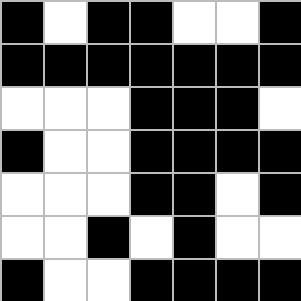[["black", "white", "black", "black", "white", "white", "black"], ["black", "black", "black", "black", "black", "black", "black"], ["white", "white", "white", "black", "black", "black", "white"], ["black", "white", "white", "black", "black", "black", "black"], ["white", "white", "white", "black", "black", "white", "black"], ["white", "white", "black", "white", "black", "white", "white"], ["black", "white", "white", "black", "black", "black", "black"]]